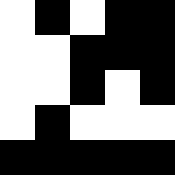[["white", "black", "white", "black", "black"], ["white", "white", "black", "black", "black"], ["white", "white", "black", "white", "black"], ["white", "black", "white", "white", "white"], ["black", "black", "black", "black", "black"]]